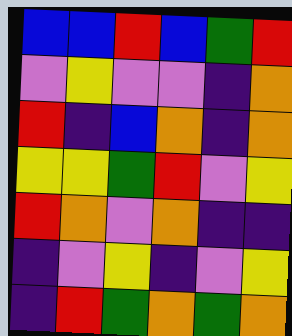[["blue", "blue", "red", "blue", "green", "red"], ["violet", "yellow", "violet", "violet", "indigo", "orange"], ["red", "indigo", "blue", "orange", "indigo", "orange"], ["yellow", "yellow", "green", "red", "violet", "yellow"], ["red", "orange", "violet", "orange", "indigo", "indigo"], ["indigo", "violet", "yellow", "indigo", "violet", "yellow"], ["indigo", "red", "green", "orange", "green", "orange"]]